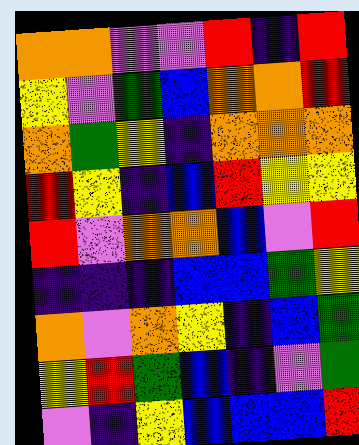[["orange", "orange", "violet", "violet", "red", "indigo", "red"], ["yellow", "violet", "green", "blue", "orange", "orange", "red"], ["orange", "green", "yellow", "indigo", "orange", "orange", "orange"], ["red", "yellow", "indigo", "blue", "red", "yellow", "yellow"], ["red", "violet", "orange", "orange", "blue", "violet", "red"], ["indigo", "indigo", "indigo", "blue", "blue", "green", "yellow"], ["orange", "violet", "orange", "yellow", "indigo", "blue", "green"], ["yellow", "red", "green", "blue", "indigo", "violet", "green"], ["violet", "indigo", "yellow", "blue", "blue", "blue", "red"]]